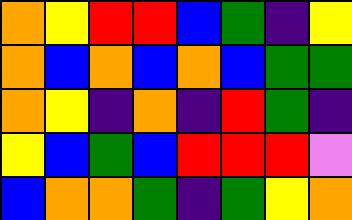[["orange", "yellow", "red", "red", "blue", "green", "indigo", "yellow"], ["orange", "blue", "orange", "blue", "orange", "blue", "green", "green"], ["orange", "yellow", "indigo", "orange", "indigo", "red", "green", "indigo"], ["yellow", "blue", "green", "blue", "red", "red", "red", "violet"], ["blue", "orange", "orange", "green", "indigo", "green", "yellow", "orange"]]